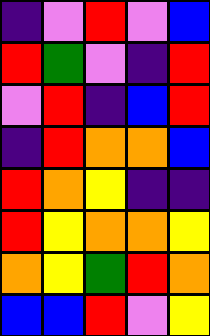[["indigo", "violet", "red", "violet", "blue"], ["red", "green", "violet", "indigo", "red"], ["violet", "red", "indigo", "blue", "red"], ["indigo", "red", "orange", "orange", "blue"], ["red", "orange", "yellow", "indigo", "indigo"], ["red", "yellow", "orange", "orange", "yellow"], ["orange", "yellow", "green", "red", "orange"], ["blue", "blue", "red", "violet", "yellow"]]